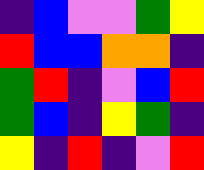[["indigo", "blue", "violet", "violet", "green", "yellow"], ["red", "blue", "blue", "orange", "orange", "indigo"], ["green", "red", "indigo", "violet", "blue", "red"], ["green", "blue", "indigo", "yellow", "green", "indigo"], ["yellow", "indigo", "red", "indigo", "violet", "red"]]